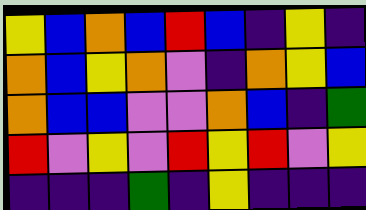[["yellow", "blue", "orange", "blue", "red", "blue", "indigo", "yellow", "indigo"], ["orange", "blue", "yellow", "orange", "violet", "indigo", "orange", "yellow", "blue"], ["orange", "blue", "blue", "violet", "violet", "orange", "blue", "indigo", "green"], ["red", "violet", "yellow", "violet", "red", "yellow", "red", "violet", "yellow"], ["indigo", "indigo", "indigo", "green", "indigo", "yellow", "indigo", "indigo", "indigo"]]